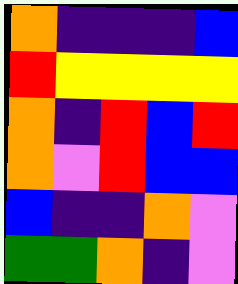[["orange", "indigo", "indigo", "indigo", "blue"], ["red", "yellow", "yellow", "yellow", "yellow"], ["orange", "indigo", "red", "blue", "red"], ["orange", "violet", "red", "blue", "blue"], ["blue", "indigo", "indigo", "orange", "violet"], ["green", "green", "orange", "indigo", "violet"]]